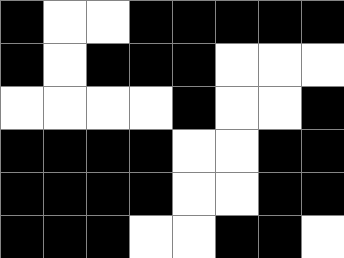[["black", "white", "white", "black", "black", "black", "black", "black"], ["black", "white", "black", "black", "black", "white", "white", "white"], ["white", "white", "white", "white", "black", "white", "white", "black"], ["black", "black", "black", "black", "white", "white", "black", "black"], ["black", "black", "black", "black", "white", "white", "black", "black"], ["black", "black", "black", "white", "white", "black", "black", "white"]]